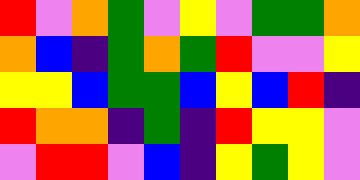[["red", "violet", "orange", "green", "violet", "yellow", "violet", "green", "green", "orange"], ["orange", "blue", "indigo", "green", "orange", "green", "red", "violet", "violet", "yellow"], ["yellow", "yellow", "blue", "green", "green", "blue", "yellow", "blue", "red", "indigo"], ["red", "orange", "orange", "indigo", "green", "indigo", "red", "yellow", "yellow", "violet"], ["violet", "red", "red", "violet", "blue", "indigo", "yellow", "green", "yellow", "violet"]]